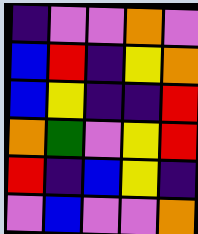[["indigo", "violet", "violet", "orange", "violet"], ["blue", "red", "indigo", "yellow", "orange"], ["blue", "yellow", "indigo", "indigo", "red"], ["orange", "green", "violet", "yellow", "red"], ["red", "indigo", "blue", "yellow", "indigo"], ["violet", "blue", "violet", "violet", "orange"]]